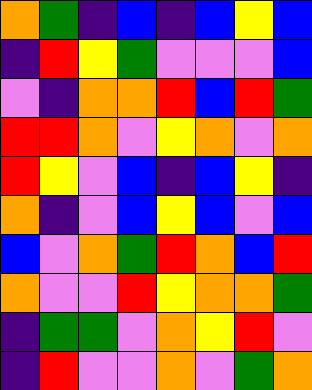[["orange", "green", "indigo", "blue", "indigo", "blue", "yellow", "blue"], ["indigo", "red", "yellow", "green", "violet", "violet", "violet", "blue"], ["violet", "indigo", "orange", "orange", "red", "blue", "red", "green"], ["red", "red", "orange", "violet", "yellow", "orange", "violet", "orange"], ["red", "yellow", "violet", "blue", "indigo", "blue", "yellow", "indigo"], ["orange", "indigo", "violet", "blue", "yellow", "blue", "violet", "blue"], ["blue", "violet", "orange", "green", "red", "orange", "blue", "red"], ["orange", "violet", "violet", "red", "yellow", "orange", "orange", "green"], ["indigo", "green", "green", "violet", "orange", "yellow", "red", "violet"], ["indigo", "red", "violet", "violet", "orange", "violet", "green", "orange"]]